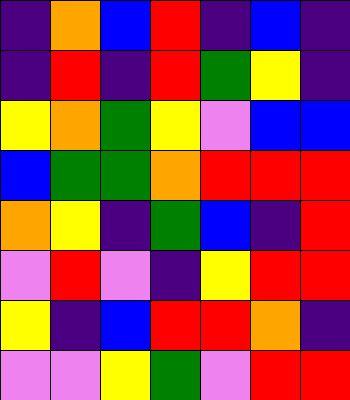[["indigo", "orange", "blue", "red", "indigo", "blue", "indigo"], ["indigo", "red", "indigo", "red", "green", "yellow", "indigo"], ["yellow", "orange", "green", "yellow", "violet", "blue", "blue"], ["blue", "green", "green", "orange", "red", "red", "red"], ["orange", "yellow", "indigo", "green", "blue", "indigo", "red"], ["violet", "red", "violet", "indigo", "yellow", "red", "red"], ["yellow", "indigo", "blue", "red", "red", "orange", "indigo"], ["violet", "violet", "yellow", "green", "violet", "red", "red"]]